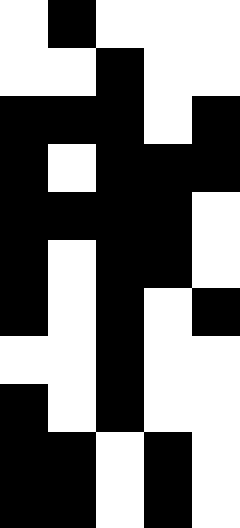[["white", "black", "white", "white", "white"], ["white", "white", "black", "white", "white"], ["black", "black", "black", "white", "black"], ["black", "white", "black", "black", "black"], ["black", "black", "black", "black", "white"], ["black", "white", "black", "black", "white"], ["black", "white", "black", "white", "black"], ["white", "white", "black", "white", "white"], ["black", "white", "black", "white", "white"], ["black", "black", "white", "black", "white"], ["black", "black", "white", "black", "white"]]